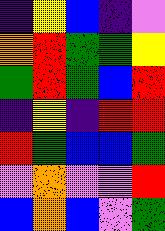[["indigo", "yellow", "blue", "indigo", "violet"], ["orange", "red", "green", "green", "yellow"], ["green", "red", "green", "blue", "red"], ["indigo", "yellow", "indigo", "red", "red"], ["red", "green", "blue", "blue", "green"], ["violet", "orange", "violet", "violet", "red"], ["blue", "orange", "blue", "violet", "green"]]